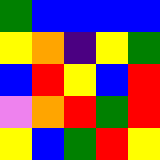[["green", "blue", "blue", "blue", "blue"], ["yellow", "orange", "indigo", "yellow", "green"], ["blue", "red", "yellow", "blue", "red"], ["violet", "orange", "red", "green", "red"], ["yellow", "blue", "green", "red", "yellow"]]